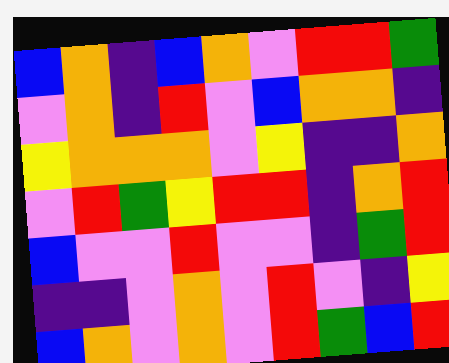[["blue", "orange", "indigo", "blue", "orange", "violet", "red", "red", "green"], ["violet", "orange", "indigo", "red", "violet", "blue", "orange", "orange", "indigo"], ["yellow", "orange", "orange", "orange", "violet", "yellow", "indigo", "indigo", "orange"], ["violet", "red", "green", "yellow", "red", "red", "indigo", "orange", "red"], ["blue", "violet", "violet", "red", "violet", "violet", "indigo", "green", "red"], ["indigo", "indigo", "violet", "orange", "violet", "red", "violet", "indigo", "yellow"], ["blue", "orange", "violet", "orange", "violet", "red", "green", "blue", "red"]]